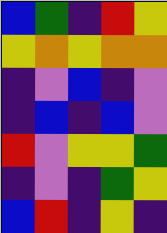[["blue", "green", "indigo", "red", "yellow"], ["yellow", "orange", "yellow", "orange", "orange"], ["indigo", "violet", "blue", "indigo", "violet"], ["indigo", "blue", "indigo", "blue", "violet"], ["red", "violet", "yellow", "yellow", "green"], ["indigo", "violet", "indigo", "green", "yellow"], ["blue", "red", "indigo", "yellow", "indigo"]]